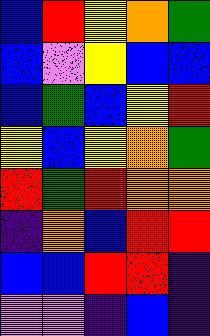[["blue", "red", "yellow", "orange", "green"], ["blue", "violet", "yellow", "blue", "blue"], ["blue", "green", "blue", "yellow", "red"], ["yellow", "blue", "yellow", "orange", "green"], ["red", "green", "red", "orange", "orange"], ["indigo", "orange", "blue", "red", "red"], ["blue", "blue", "red", "red", "indigo"], ["violet", "violet", "indigo", "blue", "indigo"]]